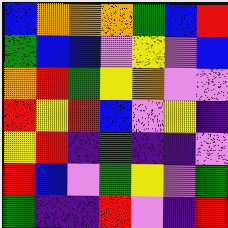[["blue", "orange", "orange", "orange", "green", "blue", "red"], ["green", "blue", "blue", "violet", "yellow", "violet", "blue"], ["orange", "red", "green", "yellow", "orange", "violet", "violet"], ["red", "yellow", "red", "blue", "violet", "yellow", "indigo"], ["yellow", "red", "indigo", "green", "indigo", "indigo", "violet"], ["red", "blue", "violet", "green", "yellow", "violet", "green"], ["green", "indigo", "indigo", "red", "violet", "indigo", "red"]]